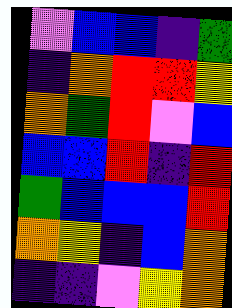[["violet", "blue", "blue", "indigo", "green"], ["indigo", "orange", "red", "red", "yellow"], ["orange", "green", "red", "violet", "blue"], ["blue", "blue", "red", "indigo", "red"], ["green", "blue", "blue", "blue", "red"], ["orange", "yellow", "indigo", "blue", "orange"], ["indigo", "indigo", "violet", "yellow", "orange"]]